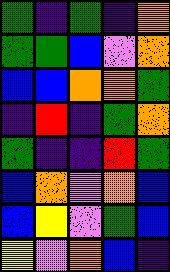[["green", "indigo", "green", "indigo", "orange"], ["green", "green", "blue", "violet", "orange"], ["blue", "blue", "orange", "orange", "green"], ["indigo", "red", "indigo", "green", "orange"], ["green", "indigo", "indigo", "red", "green"], ["blue", "orange", "violet", "orange", "blue"], ["blue", "yellow", "violet", "green", "blue"], ["yellow", "violet", "orange", "blue", "indigo"]]